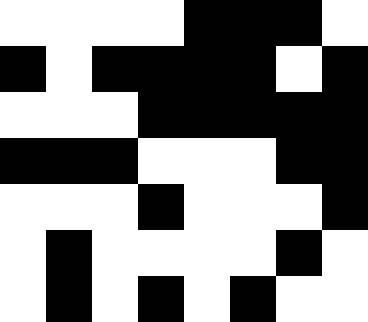[["white", "white", "white", "white", "black", "black", "black", "white"], ["black", "white", "black", "black", "black", "black", "white", "black"], ["white", "white", "white", "black", "black", "black", "black", "black"], ["black", "black", "black", "white", "white", "white", "black", "black"], ["white", "white", "white", "black", "white", "white", "white", "black"], ["white", "black", "white", "white", "white", "white", "black", "white"], ["white", "black", "white", "black", "white", "black", "white", "white"]]